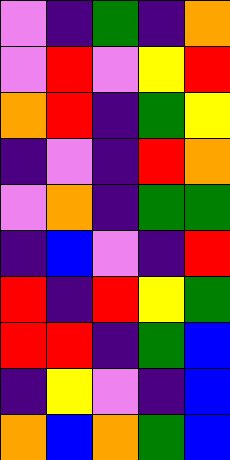[["violet", "indigo", "green", "indigo", "orange"], ["violet", "red", "violet", "yellow", "red"], ["orange", "red", "indigo", "green", "yellow"], ["indigo", "violet", "indigo", "red", "orange"], ["violet", "orange", "indigo", "green", "green"], ["indigo", "blue", "violet", "indigo", "red"], ["red", "indigo", "red", "yellow", "green"], ["red", "red", "indigo", "green", "blue"], ["indigo", "yellow", "violet", "indigo", "blue"], ["orange", "blue", "orange", "green", "blue"]]